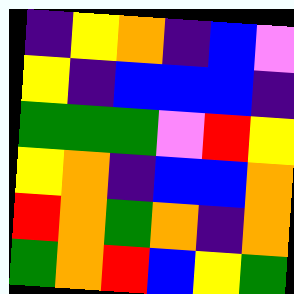[["indigo", "yellow", "orange", "indigo", "blue", "violet"], ["yellow", "indigo", "blue", "blue", "blue", "indigo"], ["green", "green", "green", "violet", "red", "yellow"], ["yellow", "orange", "indigo", "blue", "blue", "orange"], ["red", "orange", "green", "orange", "indigo", "orange"], ["green", "orange", "red", "blue", "yellow", "green"]]